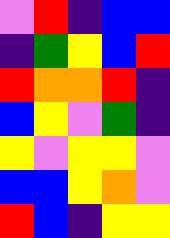[["violet", "red", "indigo", "blue", "blue"], ["indigo", "green", "yellow", "blue", "red"], ["red", "orange", "orange", "red", "indigo"], ["blue", "yellow", "violet", "green", "indigo"], ["yellow", "violet", "yellow", "yellow", "violet"], ["blue", "blue", "yellow", "orange", "violet"], ["red", "blue", "indigo", "yellow", "yellow"]]